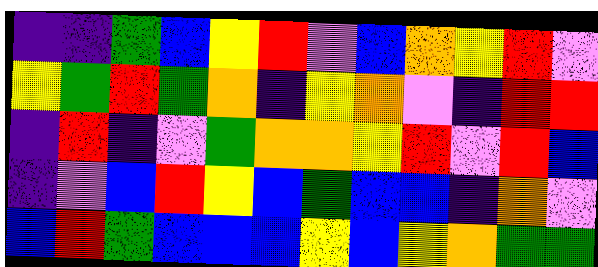[["indigo", "indigo", "green", "blue", "yellow", "red", "violet", "blue", "orange", "yellow", "red", "violet"], ["yellow", "green", "red", "green", "orange", "indigo", "yellow", "orange", "violet", "indigo", "red", "red"], ["indigo", "red", "indigo", "violet", "green", "orange", "orange", "yellow", "red", "violet", "red", "blue"], ["indigo", "violet", "blue", "red", "yellow", "blue", "green", "blue", "blue", "indigo", "orange", "violet"], ["blue", "red", "green", "blue", "blue", "blue", "yellow", "blue", "yellow", "orange", "green", "green"]]